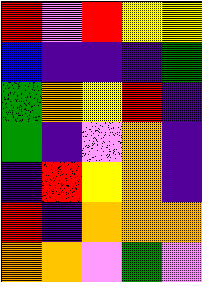[["red", "violet", "red", "yellow", "yellow"], ["blue", "indigo", "indigo", "indigo", "green"], ["green", "orange", "yellow", "red", "indigo"], ["green", "indigo", "violet", "orange", "indigo"], ["indigo", "red", "yellow", "orange", "indigo"], ["red", "indigo", "orange", "orange", "orange"], ["orange", "orange", "violet", "green", "violet"]]